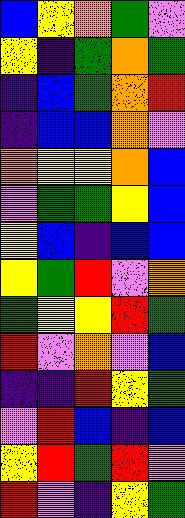[["blue", "yellow", "orange", "green", "violet"], ["yellow", "indigo", "green", "orange", "green"], ["indigo", "blue", "green", "orange", "red"], ["indigo", "blue", "blue", "orange", "violet"], ["orange", "yellow", "yellow", "orange", "blue"], ["violet", "green", "green", "yellow", "blue"], ["yellow", "blue", "indigo", "blue", "blue"], ["yellow", "green", "red", "violet", "orange"], ["green", "yellow", "yellow", "red", "green"], ["red", "violet", "orange", "violet", "blue"], ["indigo", "indigo", "red", "yellow", "green"], ["violet", "red", "blue", "indigo", "blue"], ["yellow", "red", "green", "red", "violet"], ["red", "violet", "indigo", "yellow", "green"]]